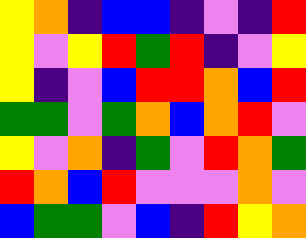[["yellow", "orange", "indigo", "blue", "blue", "indigo", "violet", "indigo", "red"], ["yellow", "violet", "yellow", "red", "green", "red", "indigo", "violet", "yellow"], ["yellow", "indigo", "violet", "blue", "red", "red", "orange", "blue", "red"], ["green", "green", "violet", "green", "orange", "blue", "orange", "red", "violet"], ["yellow", "violet", "orange", "indigo", "green", "violet", "red", "orange", "green"], ["red", "orange", "blue", "red", "violet", "violet", "violet", "orange", "violet"], ["blue", "green", "green", "violet", "blue", "indigo", "red", "yellow", "orange"]]